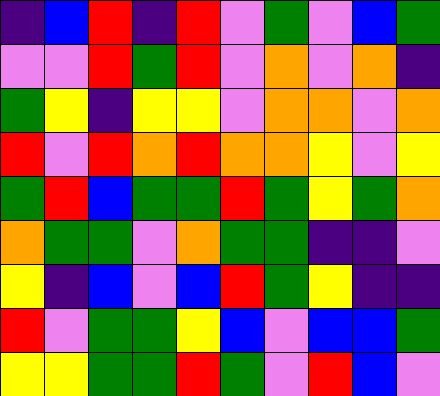[["indigo", "blue", "red", "indigo", "red", "violet", "green", "violet", "blue", "green"], ["violet", "violet", "red", "green", "red", "violet", "orange", "violet", "orange", "indigo"], ["green", "yellow", "indigo", "yellow", "yellow", "violet", "orange", "orange", "violet", "orange"], ["red", "violet", "red", "orange", "red", "orange", "orange", "yellow", "violet", "yellow"], ["green", "red", "blue", "green", "green", "red", "green", "yellow", "green", "orange"], ["orange", "green", "green", "violet", "orange", "green", "green", "indigo", "indigo", "violet"], ["yellow", "indigo", "blue", "violet", "blue", "red", "green", "yellow", "indigo", "indigo"], ["red", "violet", "green", "green", "yellow", "blue", "violet", "blue", "blue", "green"], ["yellow", "yellow", "green", "green", "red", "green", "violet", "red", "blue", "violet"]]